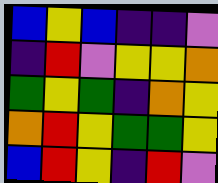[["blue", "yellow", "blue", "indigo", "indigo", "violet"], ["indigo", "red", "violet", "yellow", "yellow", "orange"], ["green", "yellow", "green", "indigo", "orange", "yellow"], ["orange", "red", "yellow", "green", "green", "yellow"], ["blue", "red", "yellow", "indigo", "red", "violet"]]